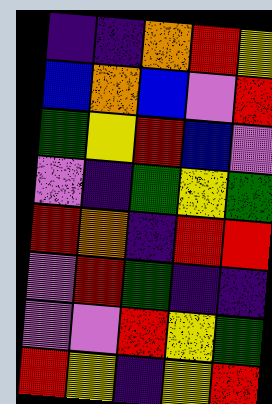[["indigo", "indigo", "orange", "red", "yellow"], ["blue", "orange", "blue", "violet", "red"], ["green", "yellow", "red", "blue", "violet"], ["violet", "indigo", "green", "yellow", "green"], ["red", "orange", "indigo", "red", "red"], ["violet", "red", "green", "indigo", "indigo"], ["violet", "violet", "red", "yellow", "green"], ["red", "yellow", "indigo", "yellow", "red"]]